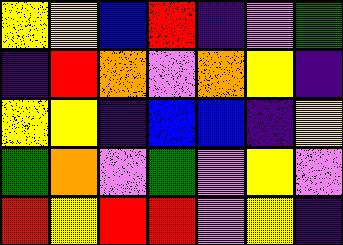[["yellow", "yellow", "blue", "red", "indigo", "violet", "green"], ["indigo", "red", "orange", "violet", "orange", "yellow", "indigo"], ["yellow", "yellow", "indigo", "blue", "blue", "indigo", "yellow"], ["green", "orange", "violet", "green", "violet", "yellow", "violet"], ["red", "yellow", "red", "red", "violet", "yellow", "indigo"]]